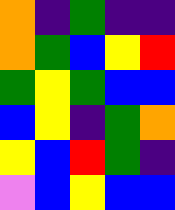[["orange", "indigo", "green", "indigo", "indigo"], ["orange", "green", "blue", "yellow", "red"], ["green", "yellow", "green", "blue", "blue"], ["blue", "yellow", "indigo", "green", "orange"], ["yellow", "blue", "red", "green", "indigo"], ["violet", "blue", "yellow", "blue", "blue"]]